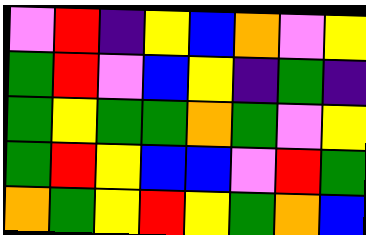[["violet", "red", "indigo", "yellow", "blue", "orange", "violet", "yellow"], ["green", "red", "violet", "blue", "yellow", "indigo", "green", "indigo"], ["green", "yellow", "green", "green", "orange", "green", "violet", "yellow"], ["green", "red", "yellow", "blue", "blue", "violet", "red", "green"], ["orange", "green", "yellow", "red", "yellow", "green", "orange", "blue"]]